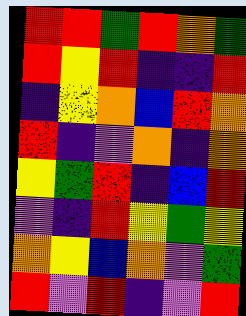[["red", "red", "green", "red", "orange", "green"], ["red", "yellow", "red", "indigo", "indigo", "red"], ["indigo", "yellow", "orange", "blue", "red", "orange"], ["red", "indigo", "violet", "orange", "indigo", "orange"], ["yellow", "green", "red", "indigo", "blue", "red"], ["violet", "indigo", "red", "yellow", "green", "yellow"], ["orange", "yellow", "blue", "orange", "violet", "green"], ["red", "violet", "red", "indigo", "violet", "red"]]